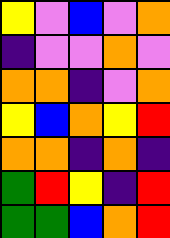[["yellow", "violet", "blue", "violet", "orange"], ["indigo", "violet", "violet", "orange", "violet"], ["orange", "orange", "indigo", "violet", "orange"], ["yellow", "blue", "orange", "yellow", "red"], ["orange", "orange", "indigo", "orange", "indigo"], ["green", "red", "yellow", "indigo", "red"], ["green", "green", "blue", "orange", "red"]]